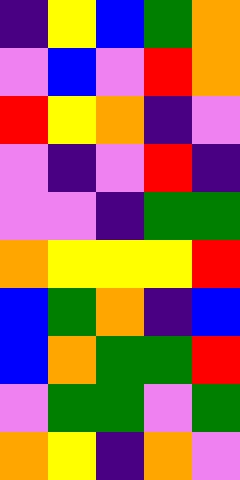[["indigo", "yellow", "blue", "green", "orange"], ["violet", "blue", "violet", "red", "orange"], ["red", "yellow", "orange", "indigo", "violet"], ["violet", "indigo", "violet", "red", "indigo"], ["violet", "violet", "indigo", "green", "green"], ["orange", "yellow", "yellow", "yellow", "red"], ["blue", "green", "orange", "indigo", "blue"], ["blue", "orange", "green", "green", "red"], ["violet", "green", "green", "violet", "green"], ["orange", "yellow", "indigo", "orange", "violet"]]